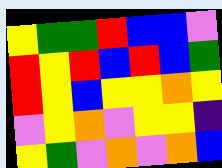[["yellow", "green", "green", "red", "blue", "blue", "violet"], ["red", "yellow", "red", "blue", "red", "blue", "green"], ["red", "yellow", "blue", "yellow", "yellow", "orange", "yellow"], ["violet", "yellow", "orange", "violet", "yellow", "yellow", "indigo"], ["yellow", "green", "violet", "orange", "violet", "orange", "blue"]]